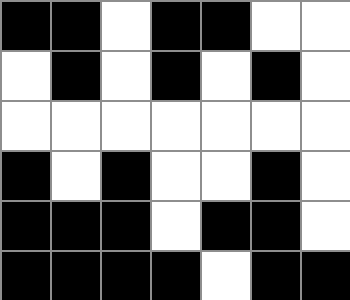[["black", "black", "white", "black", "black", "white", "white"], ["white", "black", "white", "black", "white", "black", "white"], ["white", "white", "white", "white", "white", "white", "white"], ["black", "white", "black", "white", "white", "black", "white"], ["black", "black", "black", "white", "black", "black", "white"], ["black", "black", "black", "black", "white", "black", "black"]]